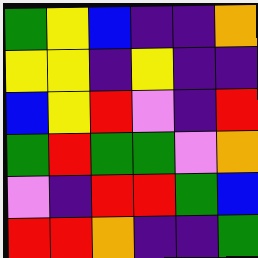[["green", "yellow", "blue", "indigo", "indigo", "orange"], ["yellow", "yellow", "indigo", "yellow", "indigo", "indigo"], ["blue", "yellow", "red", "violet", "indigo", "red"], ["green", "red", "green", "green", "violet", "orange"], ["violet", "indigo", "red", "red", "green", "blue"], ["red", "red", "orange", "indigo", "indigo", "green"]]